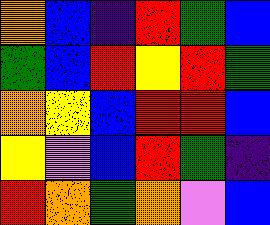[["orange", "blue", "indigo", "red", "green", "blue"], ["green", "blue", "red", "yellow", "red", "green"], ["orange", "yellow", "blue", "red", "red", "blue"], ["yellow", "violet", "blue", "red", "green", "indigo"], ["red", "orange", "green", "orange", "violet", "blue"]]